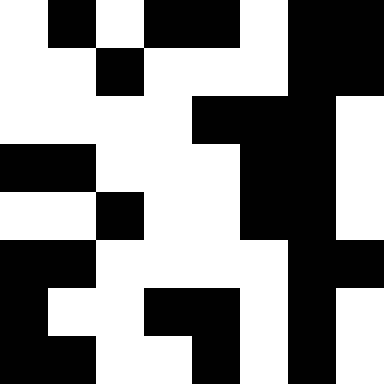[["white", "black", "white", "black", "black", "white", "black", "black"], ["white", "white", "black", "white", "white", "white", "black", "black"], ["white", "white", "white", "white", "black", "black", "black", "white"], ["black", "black", "white", "white", "white", "black", "black", "white"], ["white", "white", "black", "white", "white", "black", "black", "white"], ["black", "black", "white", "white", "white", "white", "black", "black"], ["black", "white", "white", "black", "black", "white", "black", "white"], ["black", "black", "white", "white", "black", "white", "black", "white"]]